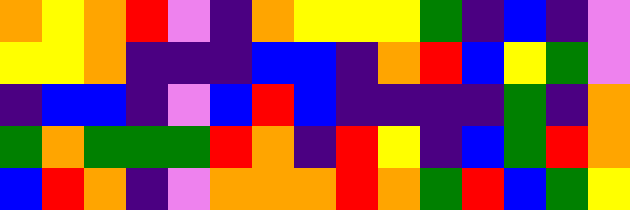[["orange", "yellow", "orange", "red", "violet", "indigo", "orange", "yellow", "yellow", "yellow", "green", "indigo", "blue", "indigo", "violet"], ["yellow", "yellow", "orange", "indigo", "indigo", "indigo", "blue", "blue", "indigo", "orange", "red", "blue", "yellow", "green", "violet"], ["indigo", "blue", "blue", "indigo", "violet", "blue", "red", "blue", "indigo", "indigo", "indigo", "indigo", "green", "indigo", "orange"], ["green", "orange", "green", "green", "green", "red", "orange", "indigo", "red", "yellow", "indigo", "blue", "green", "red", "orange"], ["blue", "red", "orange", "indigo", "violet", "orange", "orange", "orange", "red", "orange", "green", "red", "blue", "green", "yellow"]]